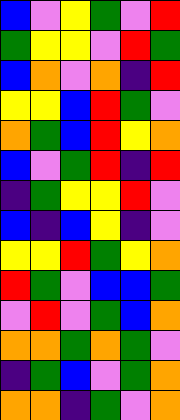[["blue", "violet", "yellow", "green", "violet", "red"], ["green", "yellow", "yellow", "violet", "red", "green"], ["blue", "orange", "violet", "orange", "indigo", "red"], ["yellow", "yellow", "blue", "red", "green", "violet"], ["orange", "green", "blue", "red", "yellow", "orange"], ["blue", "violet", "green", "red", "indigo", "red"], ["indigo", "green", "yellow", "yellow", "red", "violet"], ["blue", "indigo", "blue", "yellow", "indigo", "violet"], ["yellow", "yellow", "red", "green", "yellow", "orange"], ["red", "green", "violet", "blue", "blue", "green"], ["violet", "red", "violet", "green", "blue", "orange"], ["orange", "orange", "green", "orange", "green", "violet"], ["indigo", "green", "blue", "violet", "green", "orange"], ["orange", "orange", "indigo", "green", "violet", "orange"]]